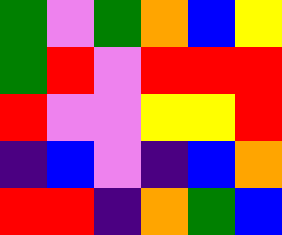[["green", "violet", "green", "orange", "blue", "yellow"], ["green", "red", "violet", "red", "red", "red"], ["red", "violet", "violet", "yellow", "yellow", "red"], ["indigo", "blue", "violet", "indigo", "blue", "orange"], ["red", "red", "indigo", "orange", "green", "blue"]]